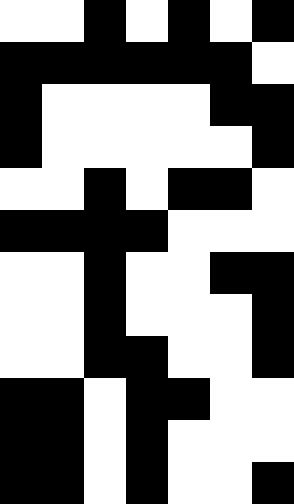[["white", "white", "black", "white", "black", "white", "black"], ["black", "black", "black", "black", "black", "black", "white"], ["black", "white", "white", "white", "white", "black", "black"], ["black", "white", "white", "white", "white", "white", "black"], ["white", "white", "black", "white", "black", "black", "white"], ["black", "black", "black", "black", "white", "white", "white"], ["white", "white", "black", "white", "white", "black", "black"], ["white", "white", "black", "white", "white", "white", "black"], ["white", "white", "black", "black", "white", "white", "black"], ["black", "black", "white", "black", "black", "white", "white"], ["black", "black", "white", "black", "white", "white", "white"], ["black", "black", "white", "black", "white", "white", "black"]]